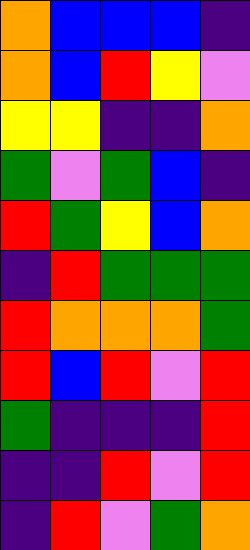[["orange", "blue", "blue", "blue", "indigo"], ["orange", "blue", "red", "yellow", "violet"], ["yellow", "yellow", "indigo", "indigo", "orange"], ["green", "violet", "green", "blue", "indigo"], ["red", "green", "yellow", "blue", "orange"], ["indigo", "red", "green", "green", "green"], ["red", "orange", "orange", "orange", "green"], ["red", "blue", "red", "violet", "red"], ["green", "indigo", "indigo", "indigo", "red"], ["indigo", "indigo", "red", "violet", "red"], ["indigo", "red", "violet", "green", "orange"]]